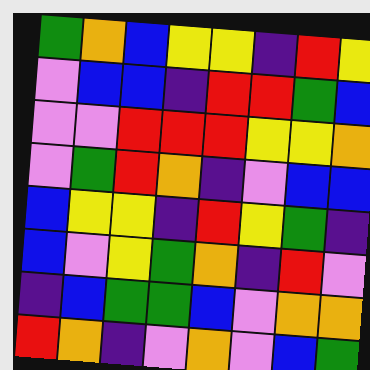[["green", "orange", "blue", "yellow", "yellow", "indigo", "red", "yellow"], ["violet", "blue", "blue", "indigo", "red", "red", "green", "blue"], ["violet", "violet", "red", "red", "red", "yellow", "yellow", "orange"], ["violet", "green", "red", "orange", "indigo", "violet", "blue", "blue"], ["blue", "yellow", "yellow", "indigo", "red", "yellow", "green", "indigo"], ["blue", "violet", "yellow", "green", "orange", "indigo", "red", "violet"], ["indigo", "blue", "green", "green", "blue", "violet", "orange", "orange"], ["red", "orange", "indigo", "violet", "orange", "violet", "blue", "green"]]